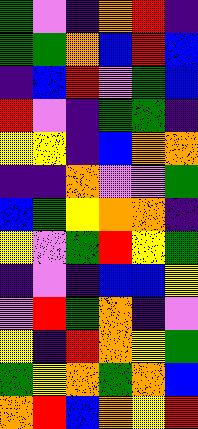[["green", "violet", "indigo", "orange", "red", "indigo"], ["green", "green", "orange", "blue", "red", "blue"], ["indigo", "blue", "red", "violet", "green", "blue"], ["red", "violet", "indigo", "green", "green", "indigo"], ["yellow", "yellow", "indigo", "blue", "orange", "orange"], ["indigo", "indigo", "orange", "violet", "violet", "green"], ["blue", "green", "yellow", "orange", "orange", "indigo"], ["yellow", "violet", "green", "red", "yellow", "green"], ["indigo", "violet", "indigo", "blue", "blue", "yellow"], ["violet", "red", "green", "orange", "indigo", "violet"], ["yellow", "indigo", "red", "orange", "yellow", "green"], ["green", "yellow", "orange", "green", "orange", "blue"], ["orange", "red", "blue", "orange", "yellow", "red"]]